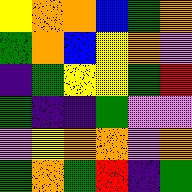[["yellow", "orange", "orange", "blue", "green", "orange"], ["green", "orange", "blue", "yellow", "orange", "violet"], ["indigo", "green", "yellow", "yellow", "green", "red"], ["green", "indigo", "indigo", "green", "violet", "violet"], ["violet", "yellow", "orange", "orange", "violet", "orange"], ["green", "orange", "green", "red", "indigo", "green"]]